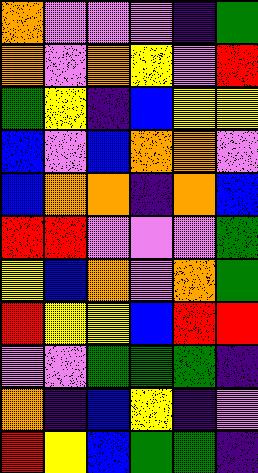[["orange", "violet", "violet", "violet", "indigo", "green"], ["orange", "violet", "orange", "yellow", "violet", "red"], ["green", "yellow", "indigo", "blue", "yellow", "yellow"], ["blue", "violet", "blue", "orange", "orange", "violet"], ["blue", "orange", "orange", "indigo", "orange", "blue"], ["red", "red", "violet", "violet", "violet", "green"], ["yellow", "blue", "orange", "violet", "orange", "green"], ["red", "yellow", "yellow", "blue", "red", "red"], ["violet", "violet", "green", "green", "green", "indigo"], ["orange", "indigo", "blue", "yellow", "indigo", "violet"], ["red", "yellow", "blue", "green", "green", "indigo"]]